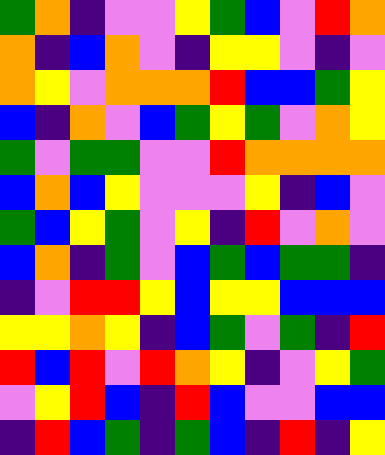[["green", "orange", "indigo", "violet", "violet", "yellow", "green", "blue", "violet", "red", "orange"], ["orange", "indigo", "blue", "orange", "violet", "indigo", "yellow", "yellow", "violet", "indigo", "violet"], ["orange", "yellow", "violet", "orange", "orange", "orange", "red", "blue", "blue", "green", "yellow"], ["blue", "indigo", "orange", "violet", "blue", "green", "yellow", "green", "violet", "orange", "yellow"], ["green", "violet", "green", "green", "violet", "violet", "red", "orange", "orange", "orange", "orange"], ["blue", "orange", "blue", "yellow", "violet", "violet", "violet", "yellow", "indigo", "blue", "violet"], ["green", "blue", "yellow", "green", "violet", "yellow", "indigo", "red", "violet", "orange", "violet"], ["blue", "orange", "indigo", "green", "violet", "blue", "green", "blue", "green", "green", "indigo"], ["indigo", "violet", "red", "red", "yellow", "blue", "yellow", "yellow", "blue", "blue", "blue"], ["yellow", "yellow", "orange", "yellow", "indigo", "blue", "green", "violet", "green", "indigo", "red"], ["red", "blue", "red", "violet", "red", "orange", "yellow", "indigo", "violet", "yellow", "green"], ["violet", "yellow", "red", "blue", "indigo", "red", "blue", "violet", "violet", "blue", "blue"], ["indigo", "red", "blue", "green", "indigo", "green", "blue", "indigo", "red", "indigo", "yellow"]]